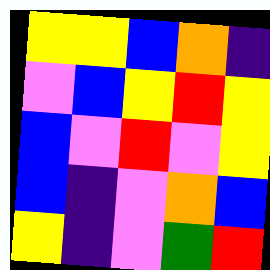[["yellow", "yellow", "blue", "orange", "indigo"], ["violet", "blue", "yellow", "red", "yellow"], ["blue", "violet", "red", "violet", "yellow"], ["blue", "indigo", "violet", "orange", "blue"], ["yellow", "indigo", "violet", "green", "red"]]